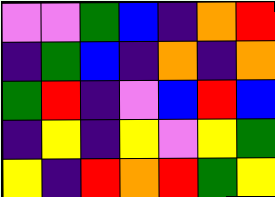[["violet", "violet", "green", "blue", "indigo", "orange", "red"], ["indigo", "green", "blue", "indigo", "orange", "indigo", "orange"], ["green", "red", "indigo", "violet", "blue", "red", "blue"], ["indigo", "yellow", "indigo", "yellow", "violet", "yellow", "green"], ["yellow", "indigo", "red", "orange", "red", "green", "yellow"]]